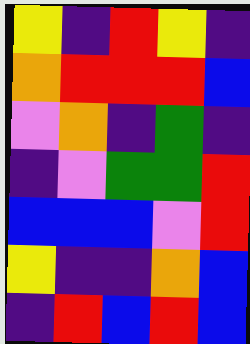[["yellow", "indigo", "red", "yellow", "indigo"], ["orange", "red", "red", "red", "blue"], ["violet", "orange", "indigo", "green", "indigo"], ["indigo", "violet", "green", "green", "red"], ["blue", "blue", "blue", "violet", "red"], ["yellow", "indigo", "indigo", "orange", "blue"], ["indigo", "red", "blue", "red", "blue"]]